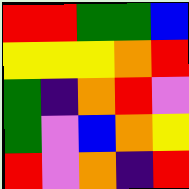[["red", "red", "green", "green", "blue"], ["yellow", "yellow", "yellow", "orange", "red"], ["green", "indigo", "orange", "red", "violet"], ["green", "violet", "blue", "orange", "yellow"], ["red", "violet", "orange", "indigo", "red"]]